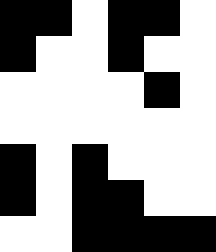[["black", "black", "white", "black", "black", "white"], ["black", "white", "white", "black", "white", "white"], ["white", "white", "white", "white", "black", "white"], ["white", "white", "white", "white", "white", "white"], ["black", "white", "black", "white", "white", "white"], ["black", "white", "black", "black", "white", "white"], ["white", "white", "black", "black", "black", "black"]]